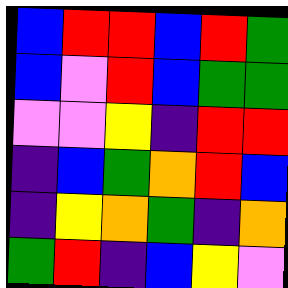[["blue", "red", "red", "blue", "red", "green"], ["blue", "violet", "red", "blue", "green", "green"], ["violet", "violet", "yellow", "indigo", "red", "red"], ["indigo", "blue", "green", "orange", "red", "blue"], ["indigo", "yellow", "orange", "green", "indigo", "orange"], ["green", "red", "indigo", "blue", "yellow", "violet"]]